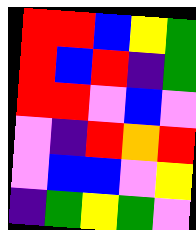[["red", "red", "blue", "yellow", "green"], ["red", "blue", "red", "indigo", "green"], ["red", "red", "violet", "blue", "violet"], ["violet", "indigo", "red", "orange", "red"], ["violet", "blue", "blue", "violet", "yellow"], ["indigo", "green", "yellow", "green", "violet"]]